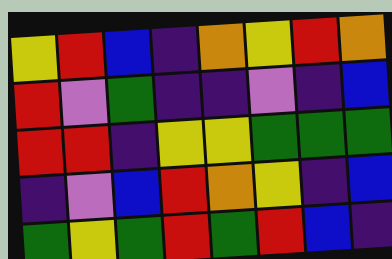[["yellow", "red", "blue", "indigo", "orange", "yellow", "red", "orange"], ["red", "violet", "green", "indigo", "indigo", "violet", "indigo", "blue"], ["red", "red", "indigo", "yellow", "yellow", "green", "green", "green"], ["indigo", "violet", "blue", "red", "orange", "yellow", "indigo", "blue"], ["green", "yellow", "green", "red", "green", "red", "blue", "indigo"]]